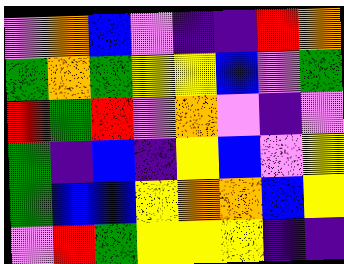[["violet", "orange", "blue", "violet", "indigo", "indigo", "red", "orange"], ["green", "orange", "green", "yellow", "yellow", "blue", "violet", "green"], ["red", "green", "red", "violet", "orange", "violet", "indigo", "violet"], ["green", "indigo", "blue", "indigo", "yellow", "blue", "violet", "yellow"], ["green", "blue", "blue", "yellow", "orange", "orange", "blue", "yellow"], ["violet", "red", "green", "yellow", "yellow", "yellow", "indigo", "indigo"]]